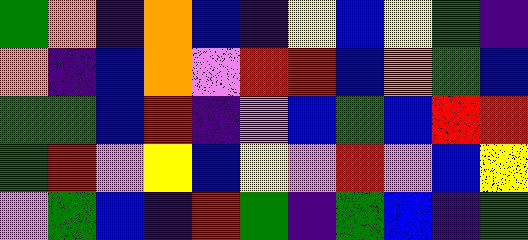[["green", "orange", "indigo", "orange", "blue", "indigo", "yellow", "blue", "yellow", "green", "indigo"], ["orange", "indigo", "blue", "orange", "violet", "red", "red", "blue", "orange", "green", "blue"], ["green", "green", "blue", "red", "indigo", "violet", "blue", "green", "blue", "red", "red"], ["green", "red", "violet", "yellow", "blue", "yellow", "violet", "red", "violet", "blue", "yellow"], ["violet", "green", "blue", "indigo", "red", "green", "indigo", "green", "blue", "indigo", "green"]]